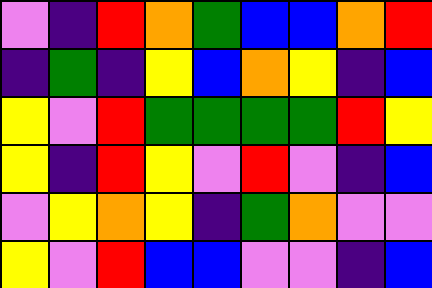[["violet", "indigo", "red", "orange", "green", "blue", "blue", "orange", "red"], ["indigo", "green", "indigo", "yellow", "blue", "orange", "yellow", "indigo", "blue"], ["yellow", "violet", "red", "green", "green", "green", "green", "red", "yellow"], ["yellow", "indigo", "red", "yellow", "violet", "red", "violet", "indigo", "blue"], ["violet", "yellow", "orange", "yellow", "indigo", "green", "orange", "violet", "violet"], ["yellow", "violet", "red", "blue", "blue", "violet", "violet", "indigo", "blue"]]